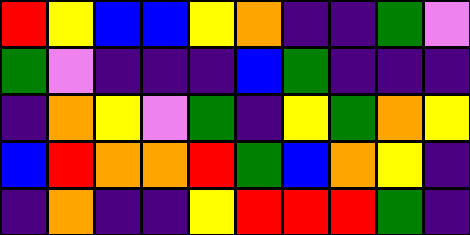[["red", "yellow", "blue", "blue", "yellow", "orange", "indigo", "indigo", "green", "violet"], ["green", "violet", "indigo", "indigo", "indigo", "blue", "green", "indigo", "indigo", "indigo"], ["indigo", "orange", "yellow", "violet", "green", "indigo", "yellow", "green", "orange", "yellow"], ["blue", "red", "orange", "orange", "red", "green", "blue", "orange", "yellow", "indigo"], ["indigo", "orange", "indigo", "indigo", "yellow", "red", "red", "red", "green", "indigo"]]